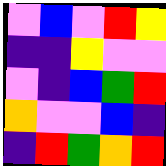[["violet", "blue", "violet", "red", "yellow"], ["indigo", "indigo", "yellow", "violet", "violet"], ["violet", "indigo", "blue", "green", "red"], ["orange", "violet", "violet", "blue", "indigo"], ["indigo", "red", "green", "orange", "red"]]